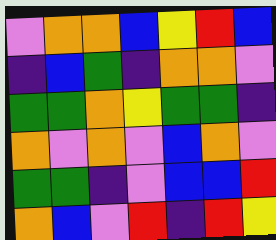[["violet", "orange", "orange", "blue", "yellow", "red", "blue"], ["indigo", "blue", "green", "indigo", "orange", "orange", "violet"], ["green", "green", "orange", "yellow", "green", "green", "indigo"], ["orange", "violet", "orange", "violet", "blue", "orange", "violet"], ["green", "green", "indigo", "violet", "blue", "blue", "red"], ["orange", "blue", "violet", "red", "indigo", "red", "yellow"]]